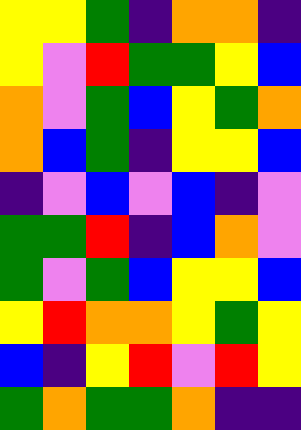[["yellow", "yellow", "green", "indigo", "orange", "orange", "indigo"], ["yellow", "violet", "red", "green", "green", "yellow", "blue"], ["orange", "violet", "green", "blue", "yellow", "green", "orange"], ["orange", "blue", "green", "indigo", "yellow", "yellow", "blue"], ["indigo", "violet", "blue", "violet", "blue", "indigo", "violet"], ["green", "green", "red", "indigo", "blue", "orange", "violet"], ["green", "violet", "green", "blue", "yellow", "yellow", "blue"], ["yellow", "red", "orange", "orange", "yellow", "green", "yellow"], ["blue", "indigo", "yellow", "red", "violet", "red", "yellow"], ["green", "orange", "green", "green", "orange", "indigo", "indigo"]]